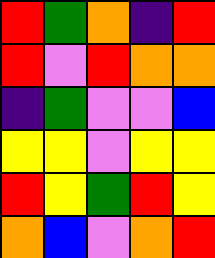[["red", "green", "orange", "indigo", "red"], ["red", "violet", "red", "orange", "orange"], ["indigo", "green", "violet", "violet", "blue"], ["yellow", "yellow", "violet", "yellow", "yellow"], ["red", "yellow", "green", "red", "yellow"], ["orange", "blue", "violet", "orange", "red"]]